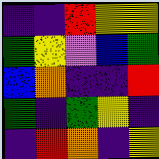[["indigo", "indigo", "red", "yellow", "yellow"], ["green", "yellow", "violet", "blue", "green"], ["blue", "orange", "indigo", "indigo", "red"], ["green", "indigo", "green", "yellow", "indigo"], ["indigo", "red", "orange", "indigo", "yellow"]]